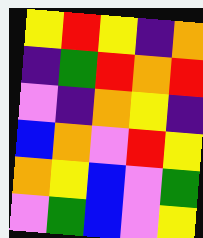[["yellow", "red", "yellow", "indigo", "orange"], ["indigo", "green", "red", "orange", "red"], ["violet", "indigo", "orange", "yellow", "indigo"], ["blue", "orange", "violet", "red", "yellow"], ["orange", "yellow", "blue", "violet", "green"], ["violet", "green", "blue", "violet", "yellow"]]